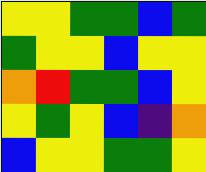[["yellow", "yellow", "green", "green", "blue", "green"], ["green", "yellow", "yellow", "blue", "yellow", "yellow"], ["orange", "red", "green", "green", "blue", "yellow"], ["yellow", "green", "yellow", "blue", "indigo", "orange"], ["blue", "yellow", "yellow", "green", "green", "yellow"]]